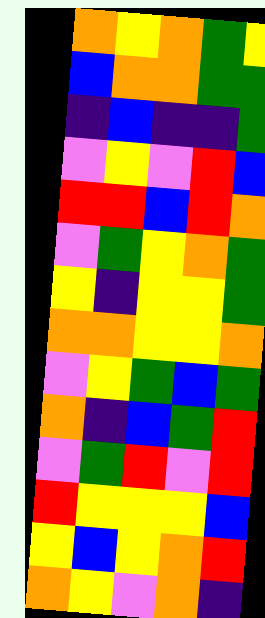[["orange", "yellow", "orange", "green", "yellow"], ["blue", "orange", "orange", "green", "green"], ["indigo", "blue", "indigo", "indigo", "green"], ["violet", "yellow", "violet", "red", "blue"], ["red", "red", "blue", "red", "orange"], ["violet", "green", "yellow", "orange", "green"], ["yellow", "indigo", "yellow", "yellow", "green"], ["orange", "orange", "yellow", "yellow", "orange"], ["violet", "yellow", "green", "blue", "green"], ["orange", "indigo", "blue", "green", "red"], ["violet", "green", "red", "violet", "red"], ["red", "yellow", "yellow", "yellow", "blue"], ["yellow", "blue", "yellow", "orange", "red"], ["orange", "yellow", "violet", "orange", "indigo"]]